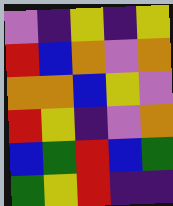[["violet", "indigo", "yellow", "indigo", "yellow"], ["red", "blue", "orange", "violet", "orange"], ["orange", "orange", "blue", "yellow", "violet"], ["red", "yellow", "indigo", "violet", "orange"], ["blue", "green", "red", "blue", "green"], ["green", "yellow", "red", "indigo", "indigo"]]